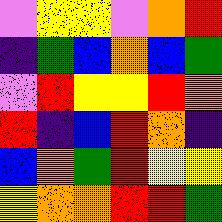[["violet", "yellow", "yellow", "violet", "orange", "red"], ["indigo", "green", "blue", "orange", "blue", "green"], ["violet", "red", "yellow", "yellow", "red", "orange"], ["red", "indigo", "blue", "red", "orange", "indigo"], ["blue", "orange", "green", "red", "yellow", "yellow"], ["yellow", "orange", "orange", "red", "red", "green"]]